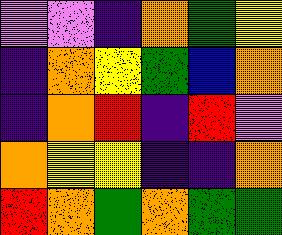[["violet", "violet", "indigo", "orange", "green", "yellow"], ["indigo", "orange", "yellow", "green", "blue", "orange"], ["indigo", "orange", "red", "indigo", "red", "violet"], ["orange", "yellow", "yellow", "indigo", "indigo", "orange"], ["red", "orange", "green", "orange", "green", "green"]]